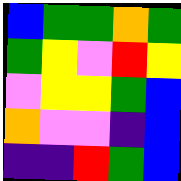[["blue", "green", "green", "orange", "green"], ["green", "yellow", "violet", "red", "yellow"], ["violet", "yellow", "yellow", "green", "blue"], ["orange", "violet", "violet", "indigo", "blue"], ["indigo", "indigo", "red", "green", "blue"]]